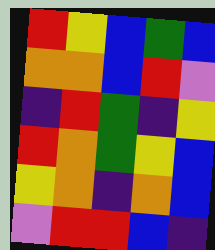[["red", "yellow", "blue", "green", "blue"], ["orange", "orange", "blue", "red", "violet"], ["indigo", "red", "green", "indigo", "yellow"], ["red", "orange", "green", "yellow", "blue"], ["yellow", "orange", "indigo", "orange", "blue"], ["violet", "red", "red", "blue", "indigo"]]